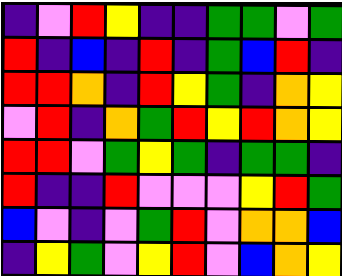[["indigo", "violet", "red", "yellow", "indigo", "indigo", "green", "green", "violet", "green"], ["red", "indigo", "blue", "indigo", "red", "indigo", "green", "blue", "red", "indigo"], ["red", "red", "orange", "indigo", "red", "yellow", "green", "indigo", "orange", "yellow"], ["violet", "red", "indigo", "orange", "green", "red", "yellow", "red", "orange", "yellow"], ["red", "red", "violet", "green", "yellow", "green", "indigo", "green", "green", "indigo"], ["red", "indigo", "indigo", "red", "violet", "violet", "violet", "yellow", "red", "green"], ["blue", "violet", "indigo", "violet", "green", "red", "violet", "orange", "orange", "blue"], ["indigo", "yellow", "green", "violet", "yellow", "red", "violet", "blue", "orange", "yellow"]]